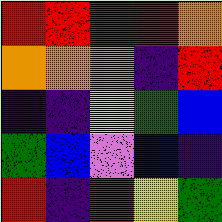[["red", "red", "green", "red", "orange"], ["orange", "orange", "orange", "indigo", "red"], ["indigo", "indigo", "yellow", "green", "blue"], ["green", "blue", "violet", "blue", "indigo"], ["red", "indigo", "red", "yellow", "green"]]